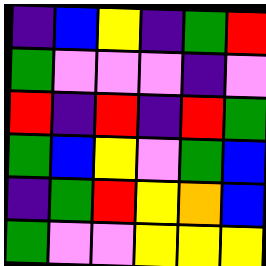[["indigo", "blue", "yellow", "indigo", "green", "red"], ["green", "violet", "violet", "violet", "indigo", "violet"], ["red", "indigo", "red", "indigo", "red", "green"], ["green", "blue", "yellow", "violet", "green", "blue"], ["indigo", "green", "red", "yellow", "orange", "blue"], ["green", "violet", "violet", "yellow", "yellow", "yellow"]]